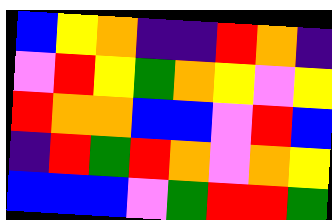[["blue", "yellow", "orange", "indigo", "indigo", "red", "orange", "indigo"], ["violet", "red", "yellow", "green", "orange", "yellow", "violet", "yellow"], ["red", "orange", "orange", "blue", "blue", "violet", "red", "blue"], ["indigo", "red", "green", "red", "orange", "violet", "orange", "yellow"], ["blue", "blue", "blue", "violet", "green", "red", "red", "green"]]